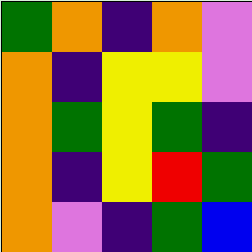[["green", "orange", "indigo", "orange", "violet"], ["orange", "indigo", "yellow", "yellow", "violet"], ["orange", "green", "yellow", "green", "indigo"], ["orange", "indigo", "yellow", "red", "green"], ["orange", "violet", "indigo", "green", "blue"]]